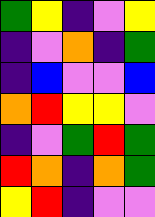[["green", "yellow", "indigo", "violet", "yellow"], ["indigo", "violet", "orange", "indigo", "green"], ["indigo", "blue", "violet", "violet", "blue"], ["orange", "red", "yellow", "yellow", "violet"], ["indigo", "violet", "green", "red", "green"], ["red", "orange", "indigo", "orange", "green"], ["yellow", "red", "indigo", "violet", "violet"]]